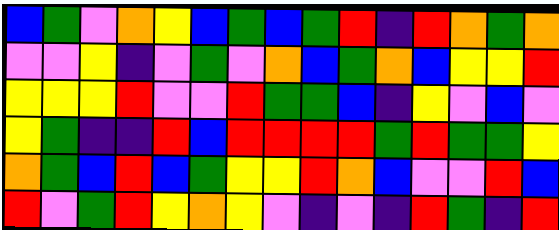[["blue", "green", "violet", "orange", "yellow", "blue", "green", "blue", "green", "red", "indigo", "red", "orange", "green", "orange"], ["violet", "violet", "yellow", "indigo", "violet", "green", "violet", "orange", "blue", "green", "orange", "blue", "yellow", "yellow", "red"], ["yellow", "yellow", "yellow", "red", "violet", "violet", "red", "green", "green", "blue", "indigo", "yellow", "violet", "blue", "violet"], ["yellow", "green", "indigo", "indigo", "red", "blue", "red", "red", "red", "red", "green", "red", "green", "green", "yellow"], ["orange", "green", "blue", "red", "blue", "green", "yellow", "yellow", "red", "orange", "blue", "violet", "violet", "red", "blue"], ["red", "violet", "green", "red", "yellow", "orange", "yellow", "violet", "indigo", "violet", "indigo", "red", "green", "indigo", "red"]]